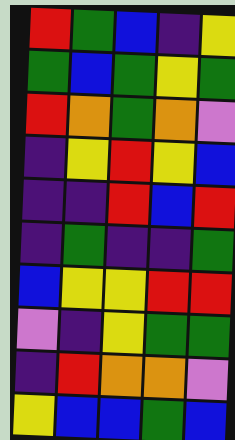[["red", "green", "blue", "indigo", "yellow"], ["green", "blue", "green", "yellow", "green"], ["red", "orange", "green", "orange", "violet"], ["indigo", "yellow", "red", "yellow", "blue"], ["indigo", "indigo", "red", "blue", "red"], ["indigo", "green", "indigo", "indigo", "green"], ["blue", "yellow", "yellow", "red", "red"], ["violet", "indigo", "yellow", "green", "green"], ["indigo", "red", "orange", "orange", "violet"], ["yellow", "blue", "blue", "green", "blue"]]